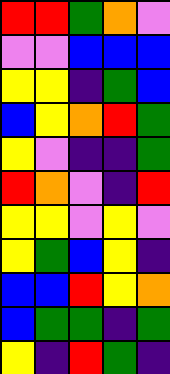[["red", "red", "green", "orange", "violet"], ["violet", "violet", "blue", "blue", "blue"], ["yellow", "yellow", "indigo", "green", "blue"], ["blue", "yellow", "orange", "red", "green"], ["yellow", "violet", "indigo", "indigo", "green"], ["red", "orange", "violet", "indigo", "red"], ["yellow", "yellow", "violet", "yellow", "violet"], ["yellow", "green", "blue", "yellow", "indigo"], ["blue", "blue", "red", "yellow", "orange"], ["blue", "green", "green", "indigo", "green"], ["yellow", "indigo", "red", "green", "indigo"]]